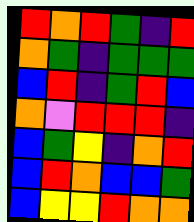[["red", "orange", "red", "green", "indigo", "red"], ["orange", "green", "indigo", "green", "green", "green"], ["blue", "red", "indigo", "green", "red", "blue"], ["orange", "violet", "red", "red", "red", "indigo"], ["blue", "green", "yellow", "indigo", "orange", "red"], ["blue", "red", "orange", "blue", "blue", "green"], ["blue", "yellow", "yellow", "red", "orange", "orange"]]